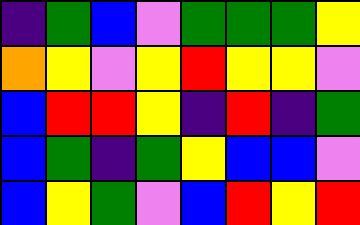[["indigo", "green", "blue", "violet", "green", "green", "green", "yellow"], ["orange", "yellow", "violet", "yellow", "red", "yellow", "yellow", "violet"], ["blue", "red", "red", "yellow", "indigo", "red", "indigo", "green"], ["blue", "green", "indigo", "green", "yellow", "blue", "blue", "violet"], ["blue", "yellow", "green", "violet", "blue", "red", "yellow", "red"]]